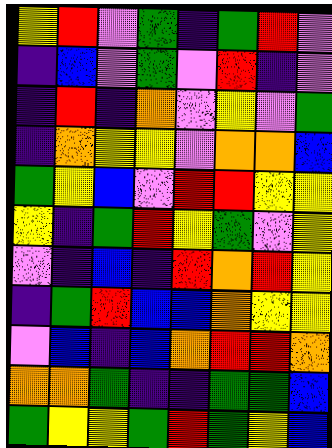[["yellow", "red", "violet", "green", "indigo", "green", "red", "violet"], ["indigo", "blue", "violet", "green", "violet", "red", "indigo", "violet"], ["indigo", "red", "indigo", "orange", "violet", "yellow", "violet", "green"], ["indigo", "orange", "yellow", "yellow", "violet", "orange", "orange", "blue"], ["green", "yellow", "blue", "violet", "red", "red", "yellow", "yellow"], ["yellow", "indigo", "green", "red", "yellow", "green", "violet", "yellow"], ["violet", "indigo", "blue", "indigo", "red", "orange", "red", "yellow"], ["indigo", "green", "red", "blue", "blue", "orange", "yellow", "yellow"], ["violet", "blue", "indigo", "blue", "orange", "red", "red", "orange"], ["orange", "orange", "green", "indigo", "indigo", "green", "green", "blue"], ["green", "yellow", "yellow", "green", "red", "green", "yellow", "blue"]]